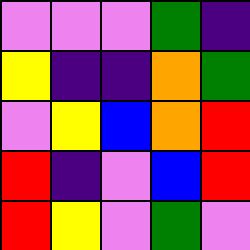[["violet", "violet", "violet", "green", "indigo"], ["yellow", "indigo", "indigo", "orange", "green"], ["violet", "yellow", "blue", "orange", "red"], ["red", "indigo", "violet", "blue", "red"], ["red", "yellow", "violet", "green", "violet"]]